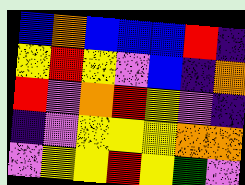[["blue", "orange", "blue", "blue", "blue", "red", "indigo"], ["yellow", "red", "yellow", "violet", "blue", "indigo", "orange"], ["red", "violet", "orange", "red", "yellow", "violet", "indigo"], ["indigo", "violet", "yellow", "yellow", "yellow", "orange", "orange"], ["violet", "yellow", "yellow", "red", "yellow", "green", "violet"]]